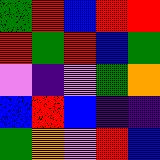[["green", "red", "blue", "red", "red"], ["red", "green", "red", "blue", "green"], ["violet", "indigo", "violet", "green", "orange"], ["blue", "red", "blue", "indigo", "indigo"], ["green", "orange", "violet", "red", "blue"]]